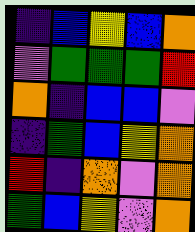[["indigo", "blue", "yellow", "blue", "orange"], ["violet", "green", "green", "green", "red"], ["orange", "indigo", "blue", "blue", "violet"], ["indigo", "green", "blue", "yellow", "orange"], ["red", "indigo", "orange", "violet", "orange"], ["green", "blue", "yellow", "violet", "orange"]]